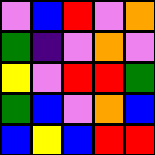[["violet", "blue", "red", "violet", "orange"], ["green", "indigo", "violet", "orange", "violet"], ["yellow", "violet", "red", "red", "green"], ["green", "blue", "violet", "orange", "blue"], ["blue", "yellow", "blue", "red", "red"]]